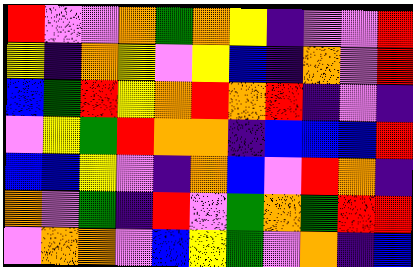[["red", "violet", "violet", "orange", "green", "orange", "yellow", "indigo", "violet", "violet", "red"], ["yellow", "indigo", "orange", "yellow", "violet", "yellow", "blue", "indigo", "orange", "violet", "red"], ["blue", "green", "red", "yellow", "orange", "red", "orange", "red", "indigo", "violet", "indigo"], ["violet", "yellow", "green", "red", "orange", "orange", "indigo", "blue", "blue", "blue", "red"], ["blue", "blue", "yellow", "violet", "indigo", "orange", "blue", "violet", "red", "orange", "indigo"], ["orange", "violet", "green", "indigo", "red", "violet", "green", "orange", "green", "red", "red"], ["violet", "orange", "orange", "violet", "blue", "yellow", "green", "violet", "orange", "indigo", "blue"]]